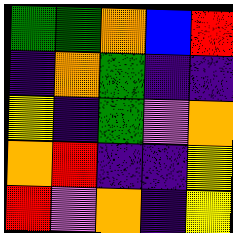[["green", "green", "orange", "blue", "red"], ["indigo", "orange", "green", "indigo", "indigo"], ["yellow", "indigo", "green", "violet", "orange"], ["orange", "red", "indigo", "indigo", "yellow"], ["red", "violet", "orange", "indigo", "yellow"]]